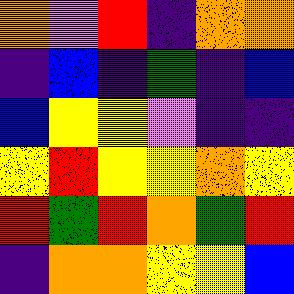[["orange", "violet", "red", "indigo", "orange", "orange"], ["indigo", "blue", "indigo", "green", "indigo", "blue"], ["blue", "yellow", "yellow", "violet", "indigo", "indigo"], ["yellow", "red", "yellow", "yellow", "orange", "yellow"], ["red", "green", "red", "orange", "green", "red"], ["indigo", "orange", "orange", "yellow", "yellow", "blue"]]